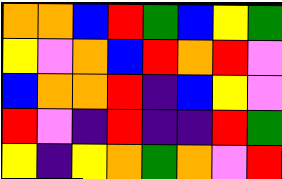[["orange", "orange", "blue", "red", "green", "blue", "yellow", "green"], ["yellow", "violet", "orange", "blue", "red", "orange", "red", "violet"], ["blue", "orange", "orange", "red", "indigo", "blue", "yellow", "violet"], ["red", "violet", "indigo", "red", "indigo", "indigo", "red", "green"], ["yellow", "indigo", "yellow", "orange", "green", "orange", "violet", "red"]]